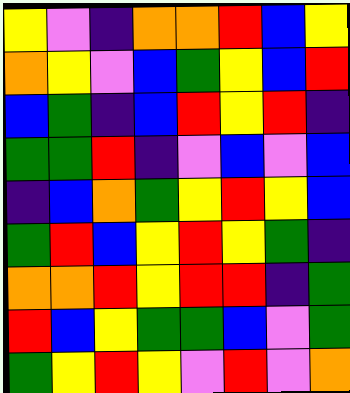[["yellow", "violet", "indigo", "orange", "orange", "red", "blue", "yellow"], ["orange", "yellow", "violet", "blue", "green", "yellow", "blue", "red"], ["blue", "green", "indigo", "blue", "red", "yellow", "red", "indigo"], ["green", "green", "red", "indigo", "violet", "blue", "violet", "blue"], ["indigo", "blue", "orange", "green", "yellow", "red", "yellow", "blue"], ["green", "red", "blue", "yellow", "red", "yellow", "green", "indigo"], ["orange", "orange", "red", "yellow", "red", "red", "indigo", "green"], ["red", "blue", "yellow", "green", "green", "blue", "violet", "green"], ["green", "yellow", "red", "yellow", "violet", "red", "violet", "orange"]]